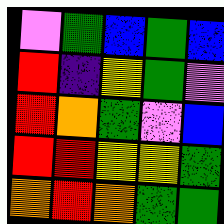[["violet", "green", "blue", "green", "blue"], ["red", "indigo", "yellow", "green", "violet"], ["red", "orange", "green", "violet", "blue"], ["red", "red", "yellow", "yellow", "green"], ["orange", "red", "orange", "green", "green"]]